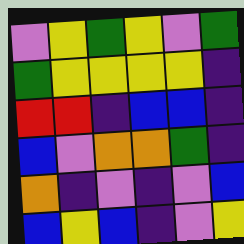[["violet", "yellow", "green", "yellow", "violet", "green"], ["green", "yellow", "yellow", "yellow", "yellow", "indigo"], ["red", "red", "indigo", "blue", "blue", "indigo"], ["blue", "violet", "orange", "orange", "green", "indigo"], ["orange", "indigo", "violet", "indigo", "violet", "blue"], ["blue", "yellow", "blue", "indigo", "violet", "yellow"]]